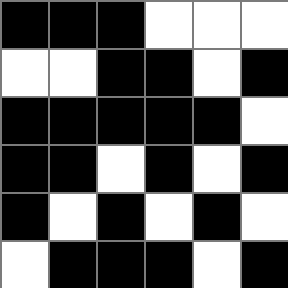[["black", "black", "black", "white", "white", "white"], ["white", "white", "black", "black", "white", "black"], ["black", "black", "black", "black", "black", "white"], ["black", "black", "white", "black", "white", "black"], ["black", "white", "black", "white", "black", "white"], ["white", "black", "black", "black", "white", "black"]]